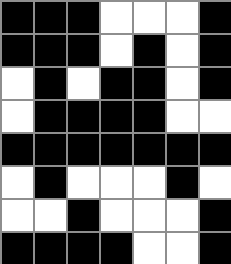[["black", "black", "black", "white", "white", "white", "black"], ["black", "black", "black", "white", "black", "white", "black"], ["white", "black", "white", "black", "black", "white", "black"], ["white", "black", "black", "black", "black", "white", "white"], ["black", "black", "black", "black", "black", "black", "black"], ["white", "black", "white", "white", "white", "black", "white"], ["white", "white", "black", "white", "white", "white", "black"], ["black", "black", "black", "black", "white", "white", "black"]]